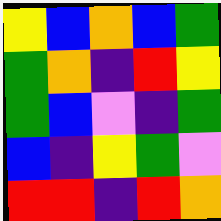[["yellow", "blue", "orange", "blue", "green"], ["green", "orange", "indigo", "red", "yellow"], ["green", "blue", "violet", "indigo", "green"], ["blue", "indigo", "yellow", "green", "violet"], ["red", "red", "indigo", "red", "orange"]]